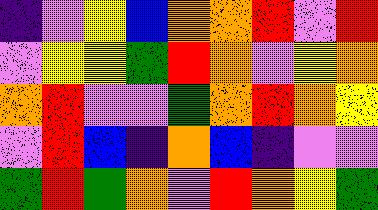[["indigo", "violet", "yellow", "blue", "orange", "orange", "red", "violet", "red"], ["violet", "yellow", "yellow", "green", "red", "orange", "violet", "yellow", "orange"], ["orange", "red", "violet", "violet", "green", "orange", "red", "orange", "yellow"], ["violet", "red", "blue", "indigo", "orange", "blue", "indigo", "violet", "violet"], ["green", "red", "green", "orange", "violet", "red", "orange", "yellow", "green"]]